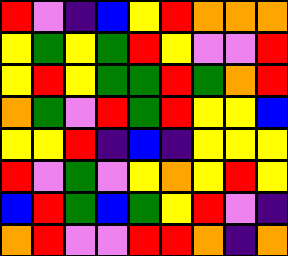[["red", "violet", "indigo", "blue", "yellow", "red", "orange", "orange", "orange"], ["yellow", "green", "yellow", "green", "red", "yellow", "violet", "violet", "red"], ["yellow", "red", "yellow", "green", "green", "red", "green", "orange", "red"], ["orange", "green", "violet", "red", "green", "red", "yellow", "yellow", "blue"], ["yellow", "yellow", "red", "indigo", "blue", "indigo", "yellow", "yellow", "yellow"], ["red", "violet", "green", "violet", "yellow", "orange", "yellow", "red", "yellow"], ["blue", "red", "green", "blue", "green", "yellow", "red", "violet", "indigo"], ["orange", "red", "violet", "violet", "red", "red", "orange", "indigo", "orange"]]